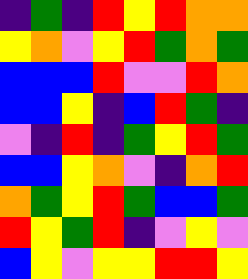[["indigo", "green", "indigo", "red", "yellow", "red", "orange", "orange"], ["yellow", "orange", "violet", "yellow", "red", "green", "orange", "green"], ["blue", "blue", "blue", "red", "violet", "violet", "red", "orange"], ["blue", "blue", "yellow", "indigo", "blue", "red", "green", "indigo"], ["violet", "indigo", "red", "indigo", "green", "yellow", "red", "green"], ["blue", "blue", "yellow", "orange", "violet", "indigo", "orange", "red"], ["orange", "green", "yellow", "red", "green", "blue", "blue", "green"], ["red", "yellow", "green", "red", "indigo", "violet", "yellow", "violet"], ["blue", "yellow", "violet", "yellow", "yellow", "red", "red", "yellow"]]